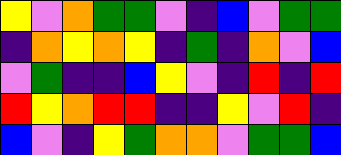[["yellow", "violet", "orange", "green", "green", "violet", "indigo", "blue", "violet", "green", "green"], ["indigo", "orange", "yellow", "orange", "yellow", "indigo", "green", "indigo", "orange", "violet", "blue"], ["violet", "green", "indigo", "indigo", "blue", "yellow", "violet", "indigo", "red", "indigo", "red"], ["red", "yellow", "orange", "red", "red", "indigo", "indigo", "yellow", "violet", "red", "indigo"], ["blue", "violet", "indigo", "yellow", "green", "orange", "orange", "violet", "green", "green", "blue"]]